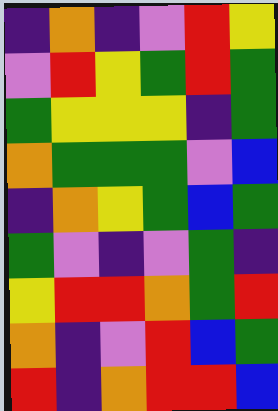[["indigo", "orange", "indigo", "violet", "red", "yellow"], ["violet", "red", "yellow", "green", "red", "green"], ["green", "yellow", "yellow", "yellow", "indigo", "green"], ["orange", "green", "green", "green", "violet", "blue"], ["indigo", "orange", "yellow", "green", "blue", "green"], ["green", "violet", "indigo", "violet", "green", "indigo"], ["yellow", "red", "red", "orange", "green", "red"], ["orange", "indigo", "violet", "red", "blue", "green"], ["red", "indigo", "orange", "red", "red", "blue"]]